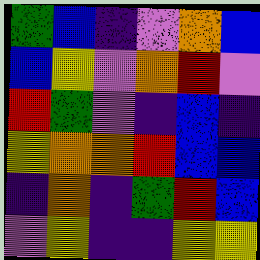[["green", "blue", "indigo", "violet", "orange", "blue"], ["blue", "yellow", "violet", "orange", "red", "violet"], ["red", "green", "violet", "indigo", "blue", "indigo"], ["yellow", "orange", "orange", "red", "blue", "blue"], ["indigo", "orange", "indigo", "green", "red", "blue"], ["violet", "yellow", "indigo", "indigo", "yellow", "yellow"]]